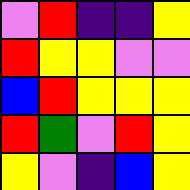[["violet", "red", "indigo", "indigo", "yellow"], ["red", "yellow", "yellow", "violet", "violet"], ["blue", "red", "yellow", "yellow", "yellow"], ["red", "green", "violet", "red", "yellow"], ["yellow", "violet", "indigo", "blue", "yellow"]]